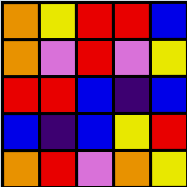[["orange", "yellow", "red", "red", "blue"], ["orange", "violet", "red", "violet", "yellow"], ["red", "red", "blue", "indigo", "blue"], ["blue", "indigo", "blue", "yellow", "red"], ["orange", "red", "violet", "orange", "yellow"]]